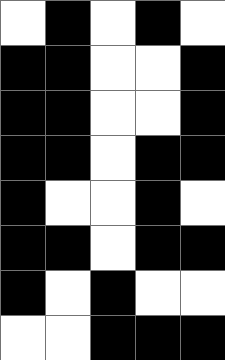[["white", "black", "white", "black", "white"], ["black", "black", "white", "white", "black"], ["black", "black", "white", "white", "black"], ["black", "black", "white", "black", "black"], ["black", "white", "white", "black", "white"], ["black", "black", "white", "black", "black"], ["black", "white", "black", "white", "white"], ["white", "white", "black", "black", "black"]]